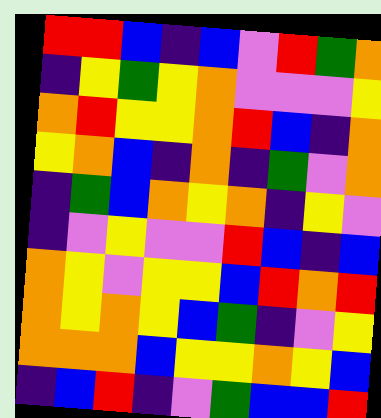[["red", "red", "blue", "indigo", "blue", "violet", "red", "green", "orange"], ["indigo", "yellow", "green", "yellow", "orange", "violet", "violet", "violet", "yellow"], ["orange", "red", "yellow", "yellow", "orange", "red", "blue", "indigo", "orange"], ["yellow", "orange", "blue", "indigo", "orange", "indigo", "green", "violet", "orange"], ["indigo", "green", "blue", "orange", "yellow", "orange", "indigo", "yellow", "violet"], ["indigo", "violet", "yellow", "violet", "violet", "red", "blue", "indigo", "blue"], ["orange", "yellow", "violet", "yellow", "yellow", "blue", "red", "orange", "red"], ["orange", "yellow", "orange", "yellow", "blue", "green", "indigo", "violet", "yellow"], ["orange", "orange", "orange", "blue", "yellow", "yellow", "orange", "yellow", "blue"], ["indigo", "blue", "red", "indigo", "violet", "green", "blue", "blue", "red"]]